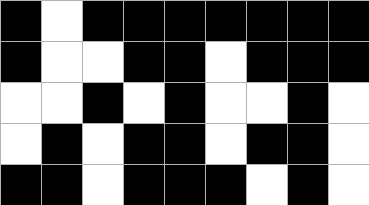[["black", "white", "black", "black", "black", "black", "black", "black", "black"], ["black", "white", "white", "black", "black", "white", "black", "black", "black"], ["white", "white", "black", "white", "black", "white", "white", "black", "white"], ["white", "black", "white", "black", "black", "white", "black", "black", "white"], ["black", "black", "white", "black", "black", "black", "white", "black", "white"]]